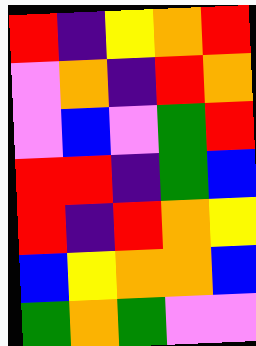[["red", "indigo", "yellow", "orange", "red"], ["violet", "orange", "indigo", "red", "orange"], ["violet", "blue", "violet", "green", "red"], ["red", "red", "indigo", "green", "blue"], ["red", "indigo", "red", "orange", "yellow"], ["blue", "yellow", "orange", "orange", "blue"], ["green", "orange", "green", "violet", "violet"]]